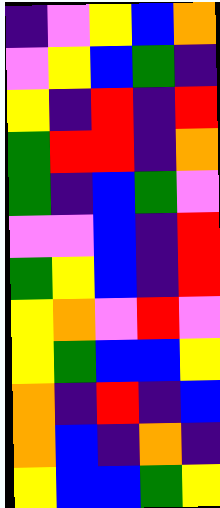[["indigo", "violet", "yellow", "blue", "orange"], ["violet", "yellow", "blue", "green", "indigo"], ["yellow", "indigo", "red", "indigo", "red"], ["green", "red", "red", "indigo", "orange"], ["green", "indigo", "blue", "green", "violet"], ["violet", "violet", "blue", "indigo", "red"], ["green", "yellow", "blue", "indigo", "red"], ["yellow", "orange", "violet", "red", "violet"], ["yellow", "green", "blue", "blue", "yellow"], ["orange", "indigo", "red", "indigo", "blue"], ["orange", "blue", "indigo", "orange", "indigo"], ["yellow", "blue", "blue", "green", "yellow"]]